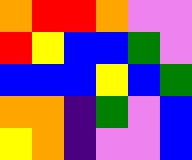[["orange", "red", "red", "orange", "violet", "violet"], ["red", "yellow", "blue", "blue", "green", "violet"], ["blue", "blue", "blue", "yellow", "blue", "green"], ["orange", "orange", "indigo", "green", "violet", "blue"], ["yellow", "orange", "indigo", "violet", "violet", "blue"]]